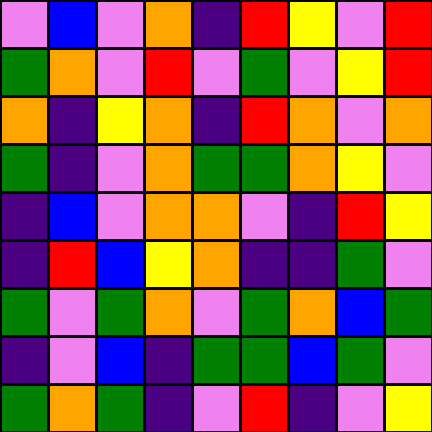[["violet", "blue", "violet", "orange", "indigo", "red", "yellow", "violet", "red"], ["green", "orange", "violet", "red", "violet", "green", "violet", "yellow", "red"], ["orange", "indigo", "yellow", "orange", "indigo", "red", "orange", "violet", "orange"], ["green", "indigo", "violet", "orange", "green", "green", "orange", "yellow", "violet"], ["indigo", "blue", "violet", "orange", "orange", "violet", "indigo", "red", "yellow"], ["indigo", "red", "blue", "yellow", "orange", "indigo", "indigo", "green", "violet"], ["green", "violet", "green", "orange", "violet", "green", "orange", "blue", "green"], ["indigo", "violet", "blue", "indigo", "green", "green", "blue", "green", "violet"], ["green", "orange", "green", "indigo", "violet", "red", "indigo", "violet", "yellow"]]